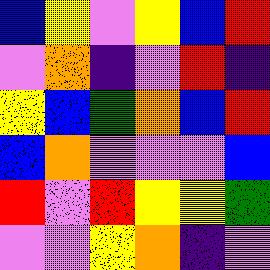[["blue", "yellow", "violet", "yellow", "blue", "red"], ["violet", "orange", "indigo", "violet", "red", "indigo"], ["yellow", "blue", "green", "orange", "blue", "red"], ["blue", "orange", "violet", "violet", "violet", "blue"], ["red", "violet", "red", "yellow", "yellow", "green"], ["violet", "violet", "yellow", "orange", "indigo", "violet"]]